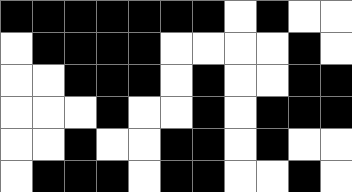[["black", "black", "black", "black", "black", "black", "black", "white", "black", "white", "white"], ["white", "black", "black", "black", "black", "white", "white", "white", "white", "black", "white"], ["white", "white", "black", "black", "black", "white", "black", "white", "white", "black", "black"], ["white", "white", "white", "black", "white", "white", "black", "white", "black", "black", "black"], ["white", "white", "black", "white", "white", "black", "black", "white", "black", "white", "white"], ["white", "black", "black", "black", "white", "black", "black", "white", "white", "black", "white"]]